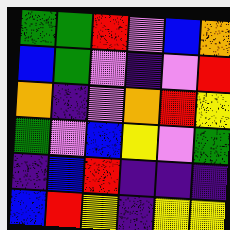[["green", "green", "red", "violet", "blue", "orange"], ["blue", "green", "violet", "indigo", "violet", "red"], ["orange", "indigo", "violet", "orange", "red", "yellow"], ["green", "violet", "blue", "yellow", "violet", "green"], ["indigo", "blue", "red", "indigo", "indigo", "indigo"], ["blue", "red", "yellow", "indigo", "yellow", "yellow"]]